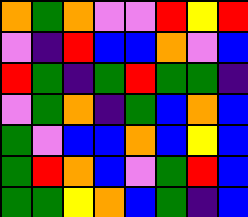[["orange", "green", "orange", "violet", "violet", "red", "yellow", "red"], ["violet", "indigo", "red", "blue", "blue", "orange", "violet", "blue"], ["red", "green", "indigo", "green", "red", "green", "green", "indigo"], ["violet", "green", "orange", "indigo", "green", "blue", "orange", "blue"], ["green", "violet", "blue", "blue", "orange", "blue", "yellow", "blue"], ["green", "red", "orange", "blue", "violet", "green", "red", "blue"], ["green", "green", "yellow", "orange", "blue", "green", "indigo", "blue"]]